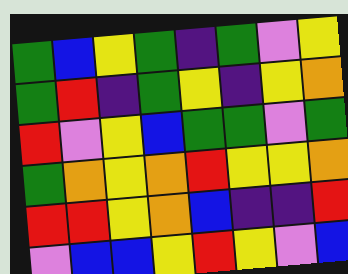[["green", "blue", "yellow", "green", "indigo", "green", "violet", "yellow"], ["green", "red", "indigo", "green", "yellow", "indigo", "yellow", "orange"], ["red", "violet", "yellow", "blue", "green", "green", "violet", "green"], ["green", "orange", "yellow", "orange", "red", "yellow", "yellow", "orange"], ["red", "red", "yellow", "orange", "blue", "indigo", "indigo", "red"], ["violet", "blue", "blue", "yellow", "red", "yellow", "violet", "blue"]]